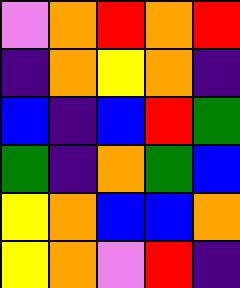[["violet", "orange", "red", "orange", "red"], ["indigo", "orange", "yellow", "orange", "indigo"], ["blue", "indigo", "blue", "red", "green"], ["green", "indigo", "orange", "green", "blue"], ["yellow", "orange", "blue", "blue", "orange"], ["yellow", "orange", "violet", "red", "indigo"]]